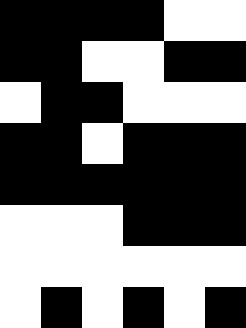[["black", "black", "black", "black", "white", "white"], ["black", "black", "white", "white", "black", "black"], ["white", "black", "black", "white", "white", "white"], ["black", "black", "white", "black", "black", "black"], ["black", "black", "black", "black", "black", "black"], ["white", "white", "white", "black", "black", "black"], ["white", "white", "white", "white", "white", "white"], ["white", "black", "white", "black", "white", "black"]]